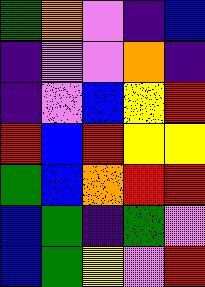[["green", "orange", "violet", "indigo", "blue"], ["indigo", "violet", "violet", "orange", "indigo"], ["indigo", "violet", "blue", "yellow", "red"], ["red", "blue", "red", "yellow", "yellow"], ["green", "blue", "orange", "red", "red"], ["blue", "green", "indigo", "green", "violet"], ["blue", "green", "yellow", "violet", "red"]]